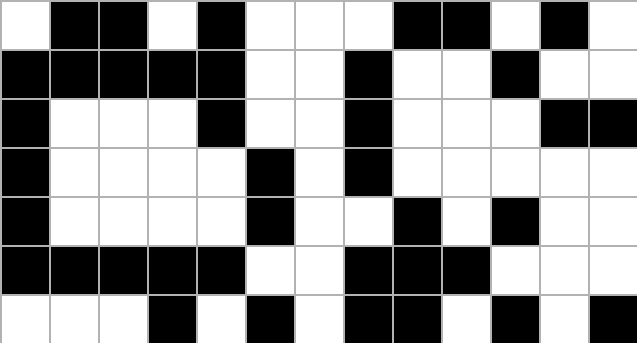[["white", "black", "black", "white", "black", "white", "white", "white", "black", "black", "white", "black", "white"], ["black", "black", "black", "black", "black", "white", "white", "black", "white", "white", "black", "white", "white"], ["black", "white", "white", "white", "black", "white", "white", "black", "white", "white", "white", "black", "black"], ["black", "white", "white", "white", "white", "black", "white", "black", "white", "white", "white", "white", "white"], ["black", "white", "white", "white", "white", "black", "white", "white", "black", "white", "black", "white", "white"], ["black", "black", "black", "black", "black", "white", "white", "black", "black", "black", "white", "white", "white"], ["white", "white", "white", "black", "white", "black", "white", "black", "black", "white", "black", "white", "black"]]